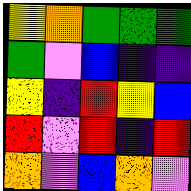[["yellow", "orange", "green", "green", "green"], ["green", "violet", "blue", "indigo", "indigo"], ["yellow", "indigo", "red", "yellow", "blue"], ["red", "violet", "red", "indigo", "red"], ["orange", "violet", "blue", "orange", "violet"]]